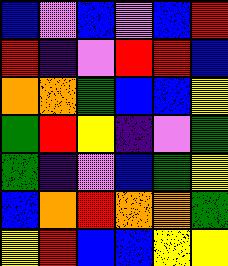[["blue", "violet", "blue", "violet", "blue", "red"], ["red", "indigo", "violet", "red", "red", "blue"], ["orange", "orange", "green", "blue", "blue", "yellow"], ["green", "red", "yellow", "indigo", "violet", "green"], ["green", "indigo", "violet", "blue", "green", "yellow"], ["blue", "orange", "red", "orange", "orange", "green"], ["yellow", "red", "blue", "blue", "yellow", "yellow"]]